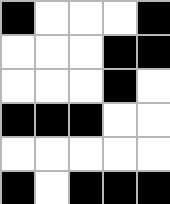[["black", "white", "white", "white", "black"], ["white", "white", "white", "black", "black"], ["white", "white", "white", "black", "white"], ["black", "black", "black", "white", "white"], ["white", "white", "white", "white", "white"], ["black", "white", "black", "black", "black"]]